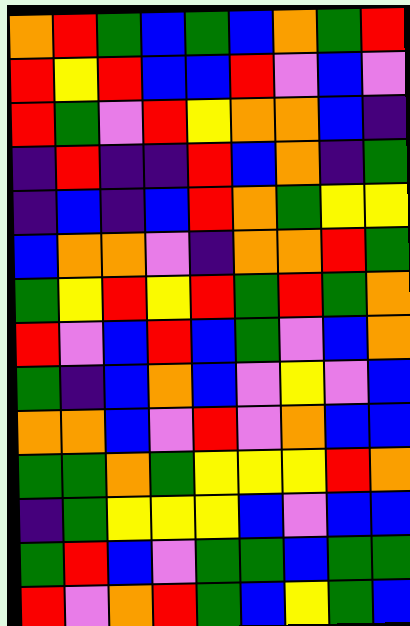[["orange", "red", "green", "blue", "green", "blue", "orange", "green", "red"], ["red", "yellow", "red", "blue", "blue", "red", "violet", "blue", "violet"], ["red", "green", "violet", "red", "yellow", "orange", "orange", "blue", "indigo"], ["indigo", "red", "indigo", "indigo", "red", "blue", "orange", "indigo", "green"], ["indigo", "blue", "indigo", "blue", "red", "orange", "green", "yellow", "yellow"], ["blue", "orange", "orange", "violet", "indigo", "orange", "orange", "red", "green"], ["green", "yellow", "red", "yellow", "red", "green", "red", "green", "orange"], ["red", "violet", "blue", "red", "blue", "green", "violet", "blue", "orange"], ["green", "indigo", "blue", "orange", "blue", "violet", "yellow", "violet", "blue"], ["orange", "orange", "blue", "violet", "red", "violet", "orange", "blue", "blue"], ["green", "green", "orange", "green", "yellow", "yellow", "yellow", "red", "orange"], ["indigo", "green", "yellow", "yellow", "yellow", "blue", "violet", "blue", "blue"], ["green", "red", "blue", "violet", "green", "green", "blue", "green", "green"], ["red", "violet", "orange", "red", "green", "blue", "yellow", "green", "blue"]]